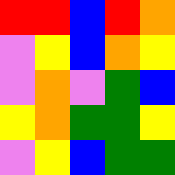[["red", "red", "blue", "red", "orange"], ["violet", "yellow", "blue", "orange", "yellow"], ["violet", "orange", "violet", "green", "blue"], ["yellow", "orange", "green", "green", "yellow"], ["violet", "yellow", "blue", "green", "green"]]